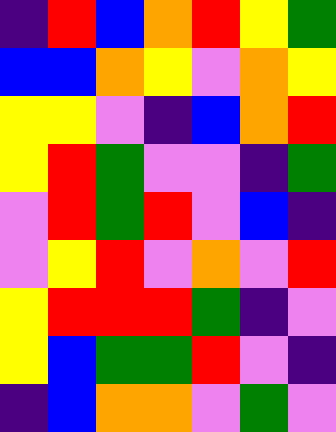[["indigo", "red", "blue", "orange", "red", "yellow", "green"], ["blue", "blue", "orange", "yellow", "violet", "orange", "yellow"], ["yellow", "yellow", "violet", "indigo", "blue", "orange", "red"], ["yellow", "red", "green", "violet", "violet", "indigo", "green"], ["violet", "red", "green", "red", "violet", "blue", "indigo"], ["violet", "yellow", "red", "violet", "orange", "violet", "red"], ["yellow", "red", "red", "red", "green", "indigo", "violet"], ["yellow", "blue", "green", "green", "red", "violet", "indigo"], ["indigo", "blue", "orange", "orange", "violet", "green", "violet"]]